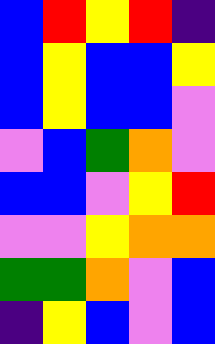[["blue", "red", "yellow", "red", "indigo"], ["blue", "yellow", "blue", "blue", "yellow"], ["blue", "yellow", "blue", "blue", "violet"], ["violet", "blue", "green", "orange", "violet"], ["blue", "blue", "violet", "yellow", "red"], ["violet", "violet", "yellow", "orange", "orange"], ["green", "green", "orange", "violet", "blue"], ["indigo", "yellow", "blue", "violet", "blue"]]